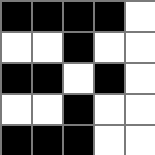[["black", "black", "black", "black", "white"], ["white", "white", "black", "white", "white"], ["black", "black", "white", "black", "white"], ["white", "white", "black", "white", "white"], ["black", "black", "black", "white", "white"]]